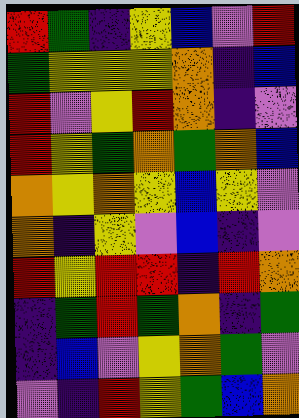[["red", "green", "indigo", "yellow", "blue", "violet", "red"], ["green", "yellow", "yellow", "yellow", "orange", "indigo", "blue"], ["red", "violet", "yellow", "red", "orange", "indigo", "violet"], ["red", "yellow", "green", "orange", "green", "orange", "blue"], ["orange", "yellow", "orange", "yellow", "blue", "yellow", "violet"], ["orange", "indigo", "yellow", "violet", "blue", "indigo", "violet"], ["red", "yellow", "red", "red", "indigo", "red", "orange"], ["indigo", "green", "red", "green", "orange", "indigo", "green"], ["indigo", "blue", "violet", "yellow", "orange", "green", "violet"], ["violet", "indigo", "red", "yellow", "green", "blue", "orange"]]